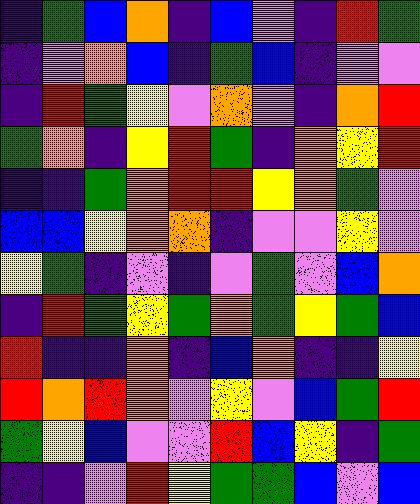[["indigo", "green", "blue", "orange", "indigo", "blue", "violet", "indigo", "red", "green"], ["indigo", "violet", "orange", "blue", "indigo", "green", "blue", "indigo", "violet", "violet"], ["indigo", "red", "green", "yellow", "violet", "orange", "violet", "indigo", "orange", "red"], ["green", "orange", "indigo", "yellow", "red", "green", "indigo", "orange", "yellow", "red"], ["indigo", "indigo", "green", "orange", "red", "red", "yellow", "orange", "green", "violet"], ["blue", "blue", "yellow", "orange", "orange", "indigo", "violet", "violet", "yellow", "violet"], ["yellow", "green", "indigo", "violet", "indigo", "violet", "green", "violet", "blue", "orange"], ["indigo", "red", "green", "yellow", "green", "orange", "green", "yellow", "green", "blue"], ["red", "indigo", "indigo", "orange", "indigo", "blue", "orange", "indigo", "indigo", "yellow"], ["red", "orange", "red", "orange", "violet", "yellow", "violet", "blue", "green", "red"], ["green", "yellow", "blue", "violet", "violet", "red", "blue", "yellow", "indigo", "green"], ["indigo", "indigo", "violet", "red", "yellow", "green", "green", "blue", "violet", "blue"]]